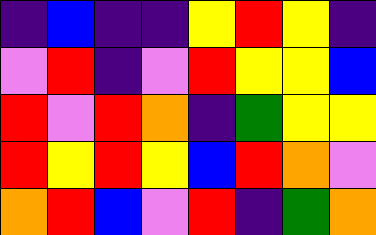[["indigo", "blue", "indigo", "indigo", "yellow", "red", "yellow", "indigo"], ["violet", "red", "indigo", "violet", "red", "yellow", "yellow", "blue"], ["red", "violet", "red", "orange", "indigo", "green", "yellow", "yellow"], ["red", "yellow", "red", "yellow", "blue", "red", "orange", "violet"], ["orange", "red", "blue", "violet", "red", "indigo", "green", "orange"]]